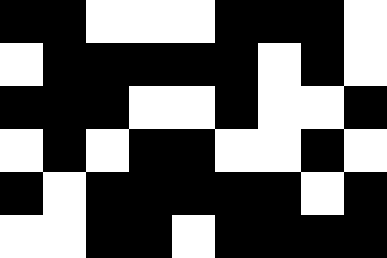[["black", "black", "white", "white", "white", "black", "black", "black", "white"], ["white", "black", "black", "black", "black", "black", "white", "black", "white"], ["black", "black", "black", "white", "white", "black", "white", "white", "black"], ["white", "black", "white", "black", "black", "white", "white", "black", "white"], ["black", "white", "black", "black", "black", "black", "black", "white", "black"], ["white", "white", "black", "black", "white", "black", "black", "black", "black"]]